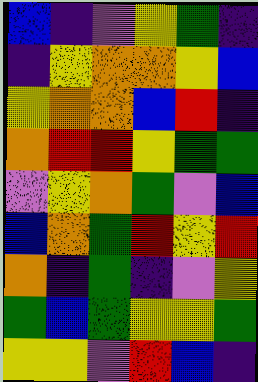[["blue", "indigo", "violet", "yellow", "green", "indigo"], ["indigo", "yellow", "orange", "orange", "yellow", "blue"], ["yellow", "orange", "orange", "blue", "red", "indigo"], ["orange", "red", "red", "yellow", "green", "green"], ["violet", "yellow", "orange", "green", "violet", "blue"], ["blue", "orange", "green", "red", "yellow", "red"], ["orange", "indigo", "green", "indigo", "violet", "yellow"], ["green", "blue", "green", "yellow", "yellow", "green"], ["yellow", "yellow", "violet", "red", "blue", "indigo"]]